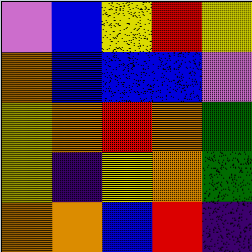[["violet", "blue", "yellow", "red", "yellow"], ["orange", "blue", "blue", "blue", "violet"], ["yellow", "orange", "red", "orange", "green"], ["yellow", "indigo", "yellow", "orange", "green"], ["orange", "orange", "blue", "red", "indigo"]]